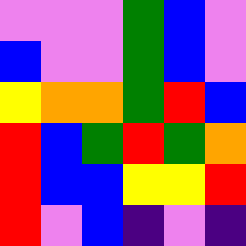[["violet", "violet", "violet", "green", "blue", "violet"], ["blue", "violet", "violet", "green", "blue", "violet"], ["yellow", "orange", "orange", "green", "red", "blue"], ["red", "blue", "green", "red", "green", "orange"], ["red", "blue", "blue", "yellow", "yellow", "red"], ["red", "violet", "blue", "indigo", "violet", "indigo"]]